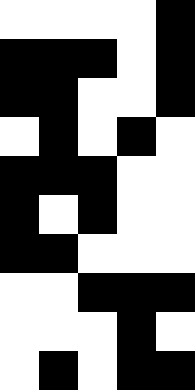[["white", "white", "white", "white", "black"], ["black", "black", "black", "white", "black"], ["black", "black", "white", "white", "black"], ["white", "black", "white", "black", "white"], ["black", "black", "black", "white", "white"], ["black", "white", "black", "white", "white"], ["black", "black", "white", "white", "white"], ["white", "white", "black", "black", "black"], ["white", "white", "white", "black", "white"], ["white", "black", "white", "black", "black"]]